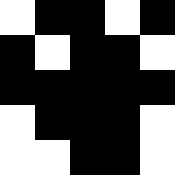[["white", "black", "black", "white", "black"], ["black", "white", "black", "black", "white"], ["black", "black", "black", "black", "black"], ["white", "black", "black", "black", "white"], ["white", "white", "black", "black", "white"]]